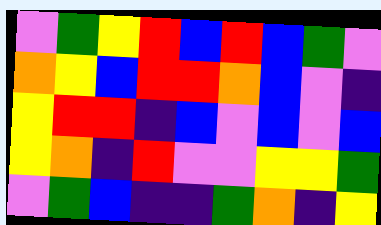[["violet", "green", "yellow", "red", "blue", "red", "blue", "green", "violet"], ["orange", "yellow", "blue", "red", "red", "orange", "blue", "violet", "indigo"], ["yellow", "red", "red", "indigo", "blue", "violet", "blue", "violet", "blue"], ["yellow", "orange", "indigo", "red", "violet", "violet", "yellow", "yellow", "green"], ["violet", "green", "blue", "indigo", "indigo", "green", "orange", "indigo", "yellow"]]